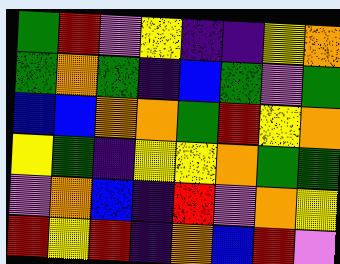[["green", "red", "violet", "yellow", "indigo", "indigo", "yellow", "orange"], ["green", "orange", "green", "indigo", "blue", "green", "violet", "green"], ["blue", "blue", "orange", "orange", "green", "red", "yellow", "orange"], ["yellow", "green", "indigo", "yellow", "yellow", "orange", "green", "green"], ["violet", "orange", "blue", "indigo", "red", "violet", "orange", "yellow"], ["red", "yellow", "red", "indigo", "orange", "blue", "red", "violet"]]